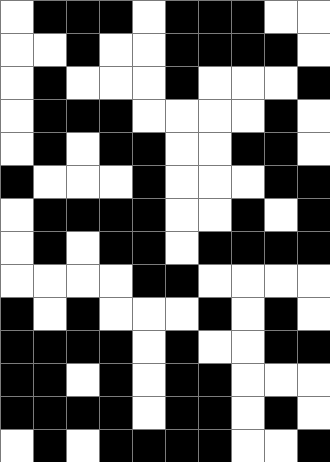[["white", "black", "black", "black", "white", "black", "black", "black", "white", "white"], ["white", "white", "black", "white", "white", "black", "black", "black", "black", "white"], ["white", "black", "white", "white", "white", "black", "white", "white", "white", "black"], ["white", "black", "black", "black", "white", "white", "white", "white", "black", "white"], ["white", "black", "white", "black", "black", "white", "white", "black", "black", "white"], ["black", "white", "white", "white", "black", "white", "white", "white", "black", "black"], ["white", "black", "black", "black", "black", "white", "white", "black", "white", "black"], ["white", "black", "white", "black", "black", "white", "black", "black", "black", "black"], ["white", "white", "white", "white", "black", "black", "white", "white", "white", "white"], ["black", "white", "black", "white", "white", "white", "black", "white", "black", "white"], ["black", "black", "black", "black", "white", "black", "white", "white", "black", "black"], ["black", "black", "white", "black", "white", "black", "black", "white", "white", "white"], ["black", "black", "black", "black", "white", "black", "black", "white", "black", "white"], ["white", "black", "white", "black", "black", "black", "black", "white", "white", "black"]]